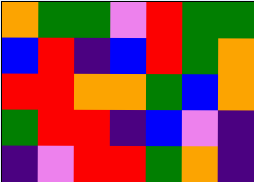[["orange", "green", "green", "violet", "red", "green", "green"], ["blue", "red", "indigo", "blue", "red", "green", "orange"], ["red", "red", "orange", "orange", "green", "blue", "orange"], ["green", "red", "red", "indigo", "blue", "violet", "indigo"], ["indigo", "violet", "red", "red", "green", "orange", "indigo"]]